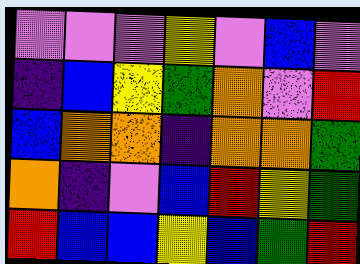[["violet", "violet", "violet", "yellow", "violet", "blue", "violet"], ["indigo", "blue", "yellow", "green", "orange", "violet", "red"], ["blue", "orange", "orange", "indigo", "orange", "orange", "green"], ["orange", "indigo", "violet", "blue", "red", "yellow", "green"], ["red", "blue", "blue", "yellow", "blue", "green", "red"]]